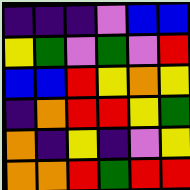[["indigo", "indigo", "indigo", "violet", "blue", "blue"], ["yellow", "green", "violet", "green", "violet", "red"], ["blue", "blue", "red", "yellow", "orange", "yellow"], ["indigo", "orange", "red", "red", "yellow", "green"], ["orange", "indigo", "yellow", "indigo", "violet", "yellow"], ["orange", "orange", "red", "green", "red", "red"]]